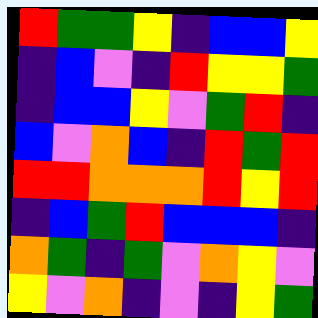[["red", "green", "green", "yellow", "indigo", "blue", "blue", "yellow"], ["indigo", "blue", "violet", "indigo", "red", "yellow", "yellow", "green"], ["indigo", "blue", "blue", "yellow", "violet", "green", "red", "indigo"], ["blue", "violet", "orange", "blue", "indigo", "red", "green", "red"], ["red", "red", "orange", "orange", "orange", "red", "yellow", "red"], ["indigo", "blue", "green", "red", "blue", "blue", "blue", "indigo"], ["orange", "green", "indigo", "green", "violet", "orange", "yellow", "violet"], ["yellow", "violet", "orange", "indigo", "violet", "indigo", "yellow", "green"]]